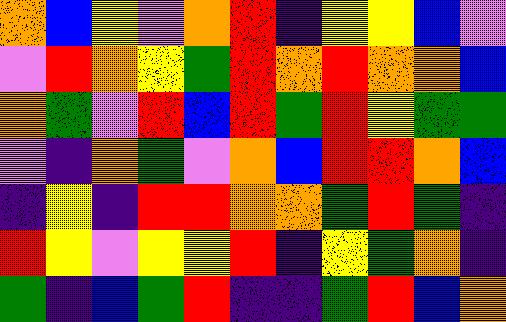[["orange", "blue", "yellow", "violet", "orange", "red", "indigo", "yellow", "yellow", "blue", "violet"], ["violet", "red", "orange", "yellow", "green", "red", "orange", "red", "orange", "orange", "blue"], ["orange", "green", "violet", "red", "blue", "red", "green", "red", "yellow", "green", "green"], ["violet", "indigo", "orange", "green", "violet", "orange", "blue", "red", "red", "orange", "blue"], ["indigo", "yellow", "indigo", "red", "red", "orange", "orange", "green", "red", "green", "indigo"], ["red", "yellow", "violet", "yellow", "yellow", "red", "indigo", "yellow", "green", "orange", "indigo"], ["green", "indigo", "blue", "green", "red", "indigo", "indigo", "green", "red", "blue", "orange"]]